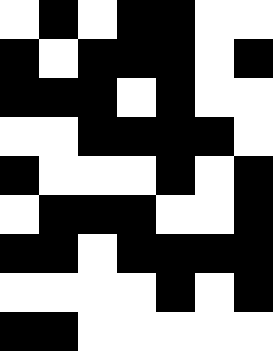[["white", "black", "white", "black", "black", "white", "white"], ["black", "white", "black", "black", "black", "white", "black"], ["black", "black", "black", "white", "black", "white", "white"], ["white", "white", "black", "black", "black", "black", "white"], ["black", "white", "white", "white", "black", "white", "black"], ["white", "black", "black", "black", "white", "white", "black"], ["black", "black", "white", "black", "black", "black", "black"], ["white", "white", "white", "white", "black", "white", "black"], ["black", "black", "white", "white", "white", "white", "white"]]